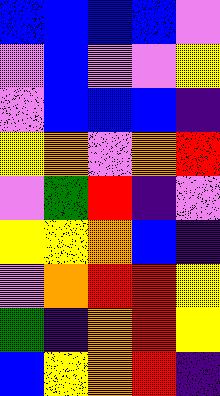[["blue", "blue", "blue", "blue", "violet"], ["violet", "blue", "violet", "violet", "yellow"], ["violet", "blue", "blue", "blue", "indigo"], ["yellow", "orange", "violet", "orange", "red"], ["violet", "green", "red", "indigo", "violet"], ["yellow", "yellow", "orange", "blue", "indigo"], ["violet", "orange", "red", "red", "yellow"], ["green", "indigo", "orange", "red", "yellow"], ["blue", "yellow", "orange", "red", "indigo"]]